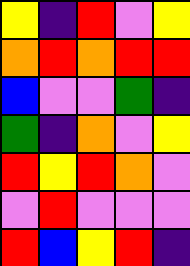[["yellow", "indigo", "red", "violet", "yellow"], ["orange", "red", "orange", "red", "red"], ["blue", "violet", "violet", "green", "indigo"], ["green", "indigo", "orange", "violet", "yellow"], ["red", "yellow", "red", "orange", "violet"], ["violet", "red", "violet", "violet", "violet"], ["red", "blue", "yellow", "red", "indigo"]]